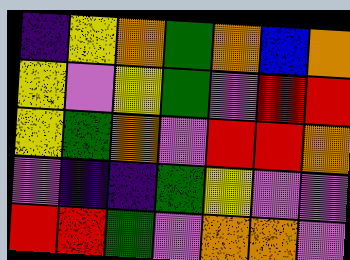[["indigo", "yellow", "orange", "green", "orange", "blue", "orange"], ["yellow", "violet", "yellow", "green", "violet", "red", "red"], ["yellow", "green", "orange", "violet", "red", "red", "orange"], ["violet", "indigo", "indigo", "green", "yellow", "violet", "violet"], ["red", "red", "green", "violet", "orange", "orange", "violet"]]